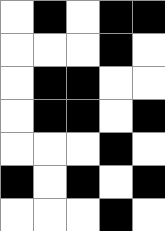[["white", "black", "white", "black", "black"], ["white", "white", "white", "black", "white"], ["white", "black", "black", "white", "white"], ["white", "black", "black", "white", "black"], ["white", "white", "white", "black", "white"], ["black", "white", "black", "white", "black"], ["white", "white", "white", "black", "white"]]